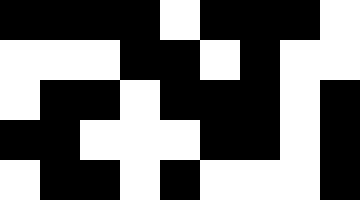[["black", "black", "black", "black", "white", "black", "black", "black", "white"], ["white", "white", "white", "black", "black", "white", "black", "white", "white"], ["white", "black", "black", "white", "black", "black", "black", "white", "black"], ["black", "black", "white", "white", "white", "black", "black", "white", "black"], ["white", "black", "black", "white", "black", "white", "white", "white", "black"]]